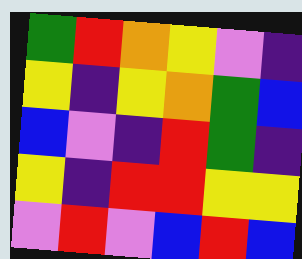[["green", "red", "orange", "yellow", "violet", "indigo"], ["yellow", "indigo", "yellow", "orange", "green", "blue"], ["blue", "violet", "indigo", "red", "green", "indigo"], ["yellow", "indigo", "red", "red", "yellow", "yellow"], ["violet", "red", "violet", "blue", "red", "blue"]]